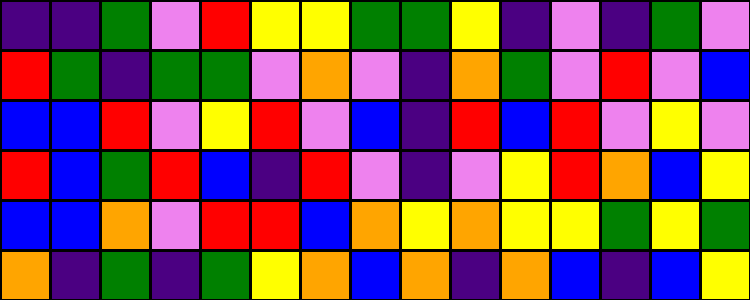[["indigo", "indigo", "green", "violet", "red", "yellow", "yellow", "green", "green", "yellow", "indigo", "violet", "indigo", "green", "violet"], ["red", "green", "indigo", "green", "green", "violet", "orange", "violet", "indigo", "orange", "green", "violet", "red", "violet", "blue"], ["blue", "blue", "red", "violet", "yellow", "red", "violet", "blue", "indigo", "red", "blue", "red", "violet", "yellow", "violet"], ["red", "blue", "green", "red", "blue", "indigo", "red", "violet", "indigo", "violet", "yellow", "red", "orange", "blue", "yellow"], ["blue", "blue", "orange", "violet", "red", "red", "blue", "orange", "yellow", "orange", "yellow", "yellow", "green", "yellow", "green"], ["orange", "indigo", "green", "indigo", "green", "yellow", "orange", "blue", "orange", "indigo", "orange", "blue", "indigo", "blue", "yellow"]]